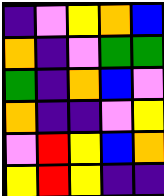[["indigo", "violet", "yellow", "orange", "blue"], ["orange", "indigo", "violet", "green", "green"], ["green", "indigo", "orange", "blue", "violet"], ["orange", "indigo", "indigo", "violet", "yellow"], ["violet", "red", "yellow", "blue", "orange"], ["yellow", "red", "yellow", "indigo", "indigo"]]